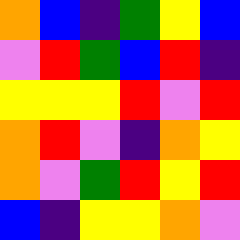[["orange", "blue", "indigo", "green", "yellow", "blue"], ["violet", "red", "green", "blue", "red", "indigo"], ["yellow", "yellow", "yellow", "red", "violet", "red"], ["orange", "red", "violet", "indigo", "orange", "yellow"], ["orange", "violet", "green", "red", "yellow", "red"], ["blue", "indigo", "yellow", "yellow", "orange", "violet"]]